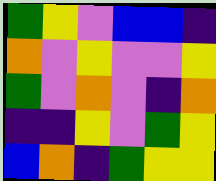[["green", "yellow", "violet", "blue", "blue", "indigo"], ["orange", "violet", "yellow", "violet", "violet", "yellow"], ["green", "violet", "orange", "violet", "indigo", "orange"], ["indigo", "indigo", "yellow", "violet", "green", "yellow"], ["blue", "orange", "indigo", "green", "yellow", "yellow"]]